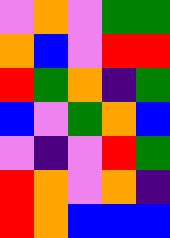[["violet", "orange", "violet", "green", "green"], ["orange", "blue", "violet", "red", "red"], ["red", "green", "orange", "indigo", "green"], ["blue", "violet", "green", "orange", "blue"], ["violet", "indigo", "violet", "red", "green"], ["red", "orange", "violet", "orange", "indigo"], ["red", "orange", "blue", "blue", "blue"]]